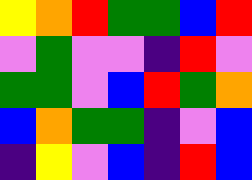[["yellow", "orange", "red", "green", "green", "blue", "red"], ["violet", "green", "violet", "violet", "indigo", "red", "violet"], ["green", "green", "violet", "blue", "red", "green", "orange"], ["blue", "orange", "green", "green", "indigo", "violet", "blue"], ["indigo", "yellow", "violet", "blue", "indigo", "red", "blue"]]